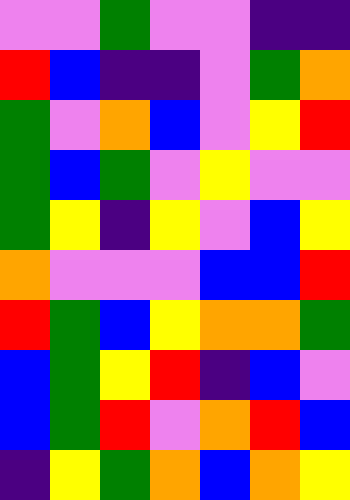[["violet", "violet", "green", "violet", "violet", "indigo", "indigo"], ["red", "blue", "indigo", "indigo", "violet", "green", "orange"], ["green", "violet", "orange", "blue", "violet", "yellow", "red"], ["green", "blue", "green", "violet", "yellow", "violet", "violet"], ["green", "yellow", "indigo", "yellow", "violet", "blue", "yellow"], ["orange", "violet", "violet", "violet", "blue", "blue", "red"], ["red", "green", "blue", "yellow", "orange", "orange", "green"], ["blue", "green", "yellow", "red", "indigo", "blue", "violet"], ["blue", "green", "red", "violet", "orange", "red", "blue"], ["indigo", "yellow", "green", "orange", "blue", "orange", "yellow"]]